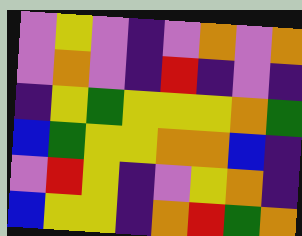[["violet", "yellow", "violet", "indigo", "violet", "orange", "violet", "orange"], ["violet", "orange", "violet", "indigo", "red", "indigo", "violet", "indigo"], ["indigo", "yellow", "green", "yellow", "yellow", "yellow", "orange", "green"], ["blue", "green", "yellow", "yellow", "orange", "orange", "blue", "indigo"], ["violet", "red", "yellow", "indigo", "violet", "yellow", "orange", "indigo"], ["blue", "yellow", "yellow", "indigo", "orange", "red", "green", "orange"]]